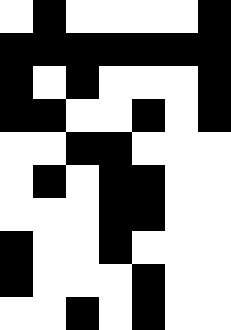[["white", "black", "white", "white", "white", "white", "black"], ["black", "black", "black", "black", "black", "black", "black"], ["black", "white", "black", "white", "white", "white", "black"], ["black", "black", "white", "white", "black", "white", "black"], ["white", "white", "black", "black", "white", "white", "white"], ["white", "black", "white", "black", "black", "white", "white"], ["white", "white", "white", "black", "black", "white", "white"], ["black", "white", "white", "black", "white", "white", "white"], ["black", "white", "white", "white", "black", "white", "white"], ["white", "white", "black", "white", "black", "white", "white"]]